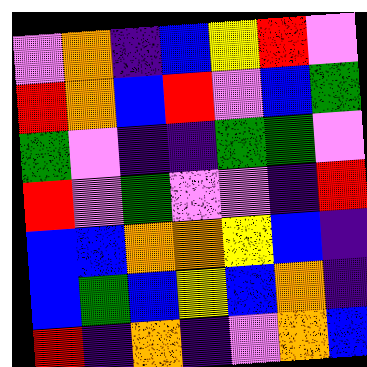[["violet", "orange", "indigo", "blue", "yellow", "red", "violet"], ["red", "orange", "blue", "red", "violet", "blue", "green"], ["green", "violet", "indigo", "indigo", "green", "green", "violet"], ["red", "violet", "green", "violet", "violet", "indigo", "red"], ["blue", "blue", "orange", "orange", "yellow", "blue", "indigo"], ["blue", "green", "blue", "yellow", "blue", "orange", "indigo"], ["red", "indigo", "orange", "indigo", "violet", "orange", "blue"]]